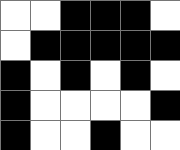[["white", "white", "black", "black", "black", "white"], ["white", "black", "black", "black", "black", "black"], ["black", "white", "black", "white", "black", "white"], ["black", "white", "white", "white", "white", "black"], ["black", "white", "white", "black", "white", "white"]]